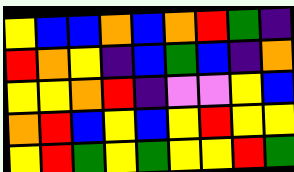[["yellow", "blue", "blue", "orange", "blue", "orange", "red", "green", "indigo"], ["red", "orange", "yellow", "indigo", "blue", "green", "blue", "indigo", "orange"], ["yellow", "yellow", "orange", "red", "indigo", "violet", "violet", "yellow", "blue"], ["orange", "red", "blue", "yellow", "blue", "yellow", "red", "yellow", "yellow"], ["yellow", "red", "green", "yellow", "green", "yellow", "yellow", "red", "green"]]